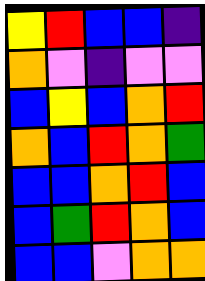[["yellow", "red", "blue", "blue", "indigo"], ["orange", "violet", "indigo", "violet", "violet"], ["blue", "yellow", "blue", "orange", "red"], ["orange", "blue", "red", "orange", "green"], ["blue", "blue", "orange", "red", "blue"], ["blue", "green", "red", "orange", "blue"], ["blue", "blue", "violet", "orange", "orange"]]